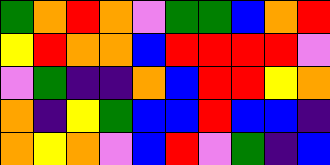[["green", "orange", "red", "orange", "violet", "green", "green", "blue", "orange", "red"], ["yellow", "red", "orange", "orange", "blue", "red", "red", "red", "red", "violet"], ["violet", "green", "indigo", "indigo", "orange", "blue", "red", "red", "yellow", "orange"], ["orange", "indigo", "yellow", "green", "blue", "blue", "red", "blue", "blue", "indigo"], ["orange", "yellow", "orange", "violet", "blue", "red", "violet", "green", "indigo", "blue"]]